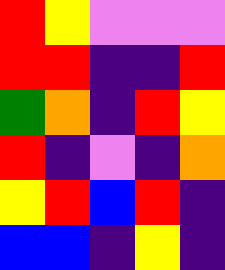[["red", "yellow", "violet", "violet", "violet"], ["red", "red", "indigo", "indigo", "red"], ["green", "orange", "indigo", "red", "yellow"], ["red", "indigo", "violet", "indigo", "orange"], ["yellow", "red", "blue", "red", "indigo"], ["blue", "blue", "indigo", "yellow", "indigo"]]